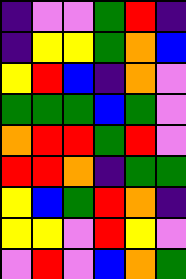[["indigo", "violet", "violet", "green", "red", "indigo"], ["indigo", "yellow", "yellow", "green", "orange", "blue"], ["yellow", "red", "blue", "indigo", "orange", "violet"], ["green", "green", "green", "blue", "green", "violet"], ["orange", "red", "red", "green", "red", "violet"], ["red", "red", "orange", "indigo", "green", "green"], ["yellow", "blue", "green", "red", "orange", "indigo"], ["yellow", "yellow", "violet", "red", "yellow", "violet"], ["violet", "red", "violet", "blue", "orange", "green"]]